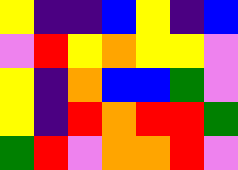[["yellow", "indigo", "indigo", "blue", "yellow", "indigo", "blue"], ["violet", "red", "yellow", "orange", "yellow", "yellow", "violet"], ["yellow", "indigo", "orange", "blue", "blue", "green", "violet"], ["yellow", "indigo", "red", "orange", "red", "red", "green"], ["green", "red", "violet", "orange", "orange", "red", "violet"]]